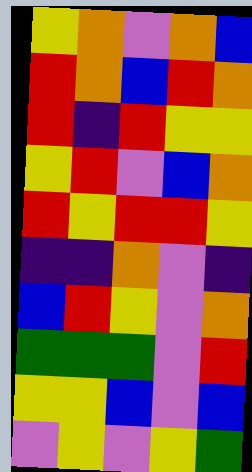[["yellow", "orange", "violet", "orange", "blue"], ["red", "orange", "blue", "red", "orange"], ["red", "indigo", "red", "yellow", "yellow"], ["yellow", "red", "violet", "blue", "orange"], ["red", "yellow", "red", "red", "yellow"], ["indigo", "indigo", "orange", "violet", "indigo"], ["blue", "red", "yellow", "violet", "orange"], ["green", "green", "green", "violet", "red"], ["yellow", "yellow", "blue", "violet", "blue"], ["violet", "yellow", "violet", "yellow", "green"]]